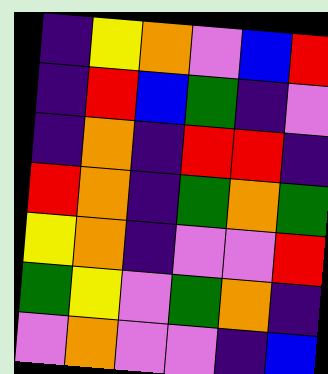[["indigo", "yellow", "orange", "violet", "blue", "red"], ["indigo", "red", "blue", "green", "indigo", "violet"], ["indigo", "orange", "indigo", "red", "red", "indigo"], ["red", "orange", "indigo", "green", "orange", "green"], ["yellow", "orange", "indigo", "violet", "violet", "red"], ["green", "yellow", "violet", "green", "orange", "indigo"], ["violet", "orange", "violet", "violet", "indigo", "blue"]]